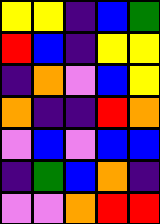[["yellow", "yellow", "indigo", "blue", "green"], ["red", "blue", "indigo", "yellow", "yellow"], ["indigo", "orange", "violet", "blue", "yellow"], ["orange", "indigo", "indigo", "red", "orange"], ["violet", "blue", "violet", "blue", "blue"], ["indigo", "green", "blue", "orange", "indigo"], ["violet", "violet", "orange", "red", "red"]]